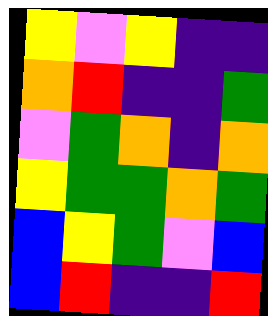[["yellow", "violet", "yellow", "indigo", "indigo"], ["orange", "red", "indigo", "indigo", "green"], ["violet", "green", "orange", "indigo", "orange"], ["yellow", "green", "green", "orange", "green"], ["blue", "yellow", "green", "violet", "blue"], ["blue", "red", "indigo", "indigo", "red"]]